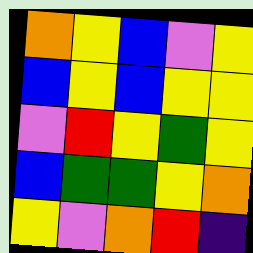[["orange", "yellow", "blue", "violet", "yellow"], ["blue", "yellow", "blue", "yellow", "yellow"], ["violet", "red", "yellow", "green", "yellow"], ["blue", "green", "green", "yellow", "orange"], ["yellow", "violet", "orange", "red", "indigo"]]